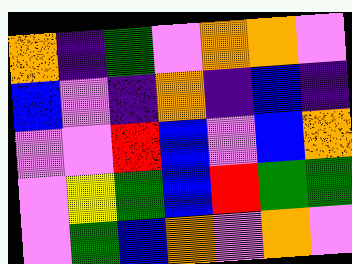[["orange", "indigo", "green", "violet", "orange", "orange", "violet"], ["blue", "violet", "indigo", "orange", "indigo", "blue", "indigo"], ["violet", "violet", "red", "blue", "violet", "blue", "orange"], ["violet", "yellow", "green", "blue", "red", "green", "green"], ["violet", "green", "blue", "orange", "violet", "orange", "violet"]]